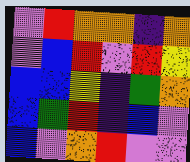[["violet", "red", "orange", "orange", "indigo", "orange"], ["violet", "blue", "red", "violet", "red", "yellow"], ["blue", "blue", "yellow", "indigo", "green", "orange"], ["blue", "green", "red", "indigo", "blue", "violet"], ["blue", "violet", "orange", "red", "violet", "violet"]]